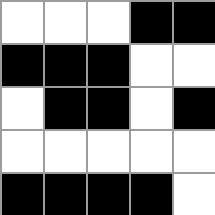[["white", "white", "white", "black", "black"], ["black", "black", "black", "white", "white"], ["white", "black", "black", "white", "black"], ["white", "white", "white", "white", "white"], ["black", "black", "black", "black", "white"]]